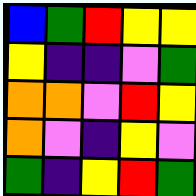[["blue", "green", "red", "yellow", "yellow"], ["yellow", "indigo", "indigo", "violet", "green"], ["orange", "orange", "violet", "red", "yellow"], ["orange", "violet", "indigo", "yellow", "violet"], ["green", "indigo", "yellow", "red", "green"]]